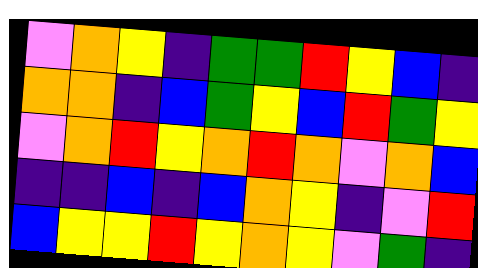[["violet", "orange", "yellow", "indigo", "green", "green", "red", "yellow", "blue", "indigo"], ["orange", "orange", "indigo", "blue", "green", "yellow", "blue", "red", "green", "yellow"], ["violet", "orange", "red", "yellow", "orange", "red", "orange", "violet", "orange", "blue"], ["indigo", "indigo", "blue", "indigo", "blue", "orange", "yellow", "indigo", "violet", "red"], ["blue", "yellow", "yellow", "red", "yellow", "orange", "yellow", "violet", "green", "indigo"]]